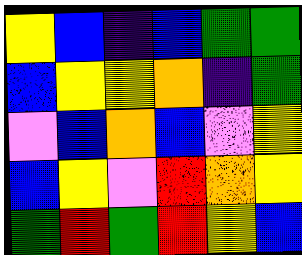[["yellow", "blue", "indigo", "blue", "green", "green"], ["blue", "yellow", "yellow", "orange", "indigo", "green"], ["violet", "blue", "orange", "blue", "violet", "yellow"], ["blue", "yellow", "violet", "red", "orange", "yellow"], ["green", "red", "green", "red", "yellow", "blue"]]